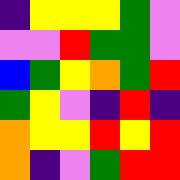[["indigo", "yellow", "yellow", "yellow", "green", "violet"], ["violet", "violet", "red", "green", "green", "violet"], ["blue", "green", "yellow", "orange", "green", "red"], ["green", "yellow", "violet", "indigo", "red", "indigo"], ["orange", "yellow", "yellow", "red", "yellow", "red"], ["orange", "indigo", "violet", "green", "red", "red"]]